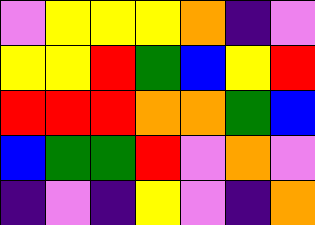[["violet", "yellow", "yellow", "yellow", "orange", "indigo", "violet"], ["yellow", "yellow", "red", "green", "blue", "yellow", "red"], ["red", "red", "red", "orange", "orange", "green", "blue"], ["blue", "green", "green", "red", "violet", "orange", "violet"], ["indigo", "violet", "indigo", "yellow", "violet", "indigo", "orange"]]